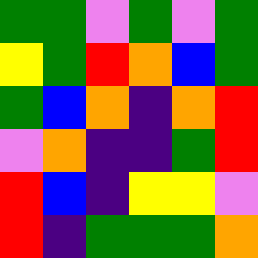[["green", "green", "violet", "green", "violet", "green"], ["yellow", "green", "red", "orange", "blue", "green"], ["green", "blue", "orange", "indigo", "orange", "red"], ["violet", "orange", "indigo", "indigo", "green", "red"], ["red", "blue", "indigo", "yellow", "yellow", "violet"], ["red", "indigo", "green", "green", "green", "orange"]]